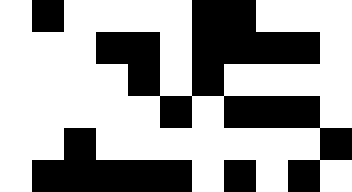[["white", "black", "white", "white", "white", "white", "black", "black", "white", "white", "white"], ["white", "white", "white", "black", "black", "white", "black", "black", "black", "black", "white"], ["white", "white", "white", "white", "black", "white", "black", "white", "white", "white", "white"], ["white", "white", "white", "white", "white", "black", "white", "black", "black", "black", "white"], ["white", "white", "black", "white", "white", "white", "white", "white", "white", "white", "black"], ["white", "black", "black", "black", "black", "black", "white", "black", "white", "black", "white"]]